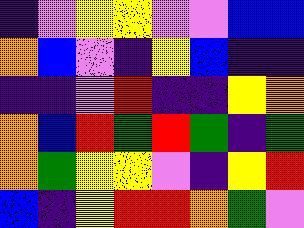[["indigo", "violet", "yellow", "yellow", "violet", "violet", "blue", "blue"], ["orange", "blue", "violet", "indigo", "yellow", "blue", "indigo", "indigo"], ["indigo", "indigo", "violet", "red", "indigo", "indigo", "yellow", "orange"], ["orange", "blue", "red", "green", "red", "green", "indigo", "green"], ["orange", "green", "yellow", "yellow", "violet", "indigo", "yellow", "red"], ["blue", "indigo", "yellow", "red", "red", "orange", "green", "violet"]]